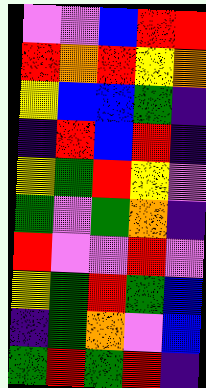[["violet", "violet", "blue", "red", "red"], ["red", "orange", "red", "yellow", "orange"], ["yellow", "blue", "blue", "green", "indigo"], ["indigo", "red", "blue", "red", "indigo"], ["yellow", "green", "red", "yellow", "violet"], ["green", "violet", "green", "orange", "indigo"], ["red", "violet", "violet", "red", "violet"], ["yellow", "green", "red", "green", "blue"], ["indigo", "green", "orange", "violet", "blue"], ["green", "red", "green", "red", "indigo"]]